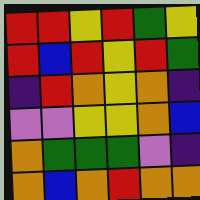[["red", "red", "yellow", "red", "green", "yellow"], ["red", "blue", "red", "yellow", "red", "green"], ["indigo", "red", "orange", "yellow", "orange", "indigo"], ["violet", "violet", "yellow", "yellow", "orange", "blue"], ["orange", "green", "green", "green", "violet", "indigo"], ["orange", "blue", "orange", "red", "orange", "orange"]]